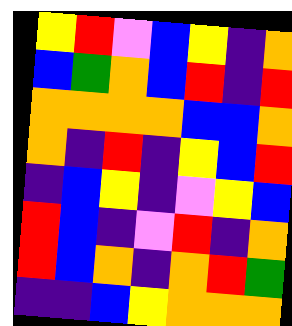[["yellow", "red", "violet", "blue", "yellow", "indigo", "orange"], ["blue", "green", "orange", "blue", "red", "indigo", "red"], ["orange", "orange", "orange", "orange", "blue", "blue", "orange"], ["orange", "indigo", "red", "indigo", "yellow", "blue", "red"], ["indigo", "blue", "yellow", "indigo", "violet", "yellow", "blue"], ["red", "blue", "indigo", "violet", "red", "indigo", "orange"], ["red", "blue", "orange", "indigo", "orange", "red", "green"], ["indigo", "indigo", "blue", "yellow", "orange", "orange", "orange"]]